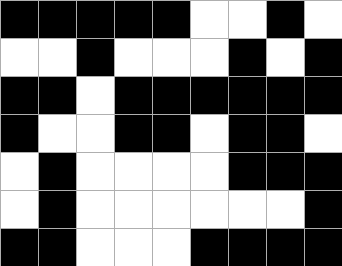[["black", "black", "black", "black", "black", "white", "white", "black", "white"], ["white", "white", "black", "white", "white", "white", "black", "white", "black"], ["black", "black", "white", "black", "black", "black", "black", "black", "black"], ["black", "white", "white", "black", "black", "white", "black", "black", "white"], ["white", "black", "white", "white", "white", "white", "black", "black", "black"], ["white", "black", "white", "white", "white", "white", "white", "white", "black"], ["black", "black", "white", "white", "white", "black", "black", "black", "black"]]